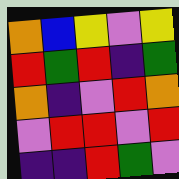[["orange", "blue", "yellow", "violet", "yellow"], ["red", "green", "red", "indigo", "green"], ["orange", "indigo", "violet", "red", "orange"], ["violet", "red", "red", "violet", "red"], ["indigo", "indigo", "red", "green", "violet"]]